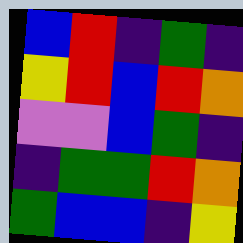[["blue", "red", "indigo", "green", "indigo"], ["yellow", "red", "blue", "red", "orange"], ["violet", "violet", "blue", "green", "indigo"], ["indigo", "green", "green", "red", "orange"], ["green", "blue", "blue", "indigo", "yellow"]]